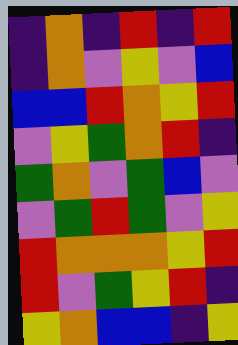[["indigo", "orange", "indigo", "red", "indigo", "red"], ["indigo", "orange", "violet", "yellow", "violet", "blue"], ["blue", "blue", "red", "orange", "yellow", "red"], ["violet", "yellow", "green", "orange", "red", "indigo"], ["green", "orange", "violet", "green", "blue", "violet"], ["violet", "green", "red", "green", "violet", "yellow"], ["red", "orange", "orange", "orange", "yellow", "red"], ["red", "violet", "green", "yellow", "red", "indigo"], ["yellow", "orange", "blue", "blue", "indigo", "yellow"]]